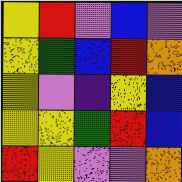[["yellow", "red", "violet", "blue", "violet"], ["yellow", "green", "blue", "red", "orange"], ["yellow", "violet", "indigo", "yellow", "blue"], ["yellow", "yellow", "green", "red", "blue"], ["red", "yellow", "violet", "violet", "orange"]]